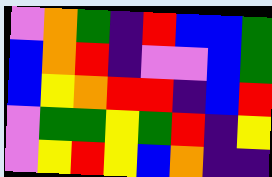[["violet", "orange", "green", "indigo", "red", "blue", "blue", "green"], ["blue", "orange", "red", "indigo", "violet", "violet", "blue", "green"], ["blue", "yellow", "orange", "red", "red", "indigo", "blue", "red"], ["violet", "green", "green", "yellow", "green", "red", "indigo", "yellow"], ["violet", "yellow", "red", "yellow", "blue", "orange", "indigo", "indigo"]]